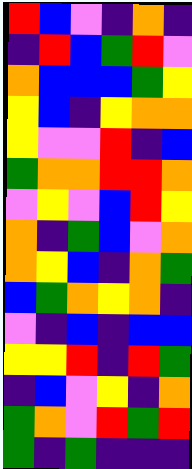[["red", "blue", "violet", "indigo", "orange", "indigo"], ["indigo", "red", "blue", "green", "red", "violet"], ["orange", "blue", "blue", "blue", "green", "yellow"], ["yellow", "blue", "indigo", "yellow", "orange", "orange"], ["yellow", "violet", "violet", "red", "indigo", "blue"], ["green", "orange", "orange", "red", "red", "orange"], ["violet", "yellow", "violet", "blue", "red", "yellow"], ["orange", "indigo", "green", "blue", "violet", "orange"], ["orange", "yellow", "blue", "indigo", "orange", "green"], ["blue", "green", "orange", "yellow", "orange", "indigo"], ["violet", "indigo", "blue", "indigo", "blue", "blue"], ["yellow", "yellow", "red", "indigo", "red", "green"], ["indigo", "blue", "violet", "yellow", "indigo", "orange"], ["green", "orange", "violet", "red", "green", "red"], ["green", "indigo", "green", "indigo", "indigo", "indigo"]]